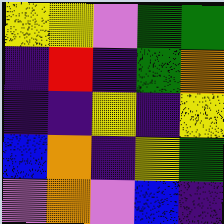[["yellow", "yellow", "violet", "green", "green"], ["indigo", "red", "indigo", "green", "orange"], ["indigo", "indigo", "yellow", "indigo", "yellow"], ["blue", "orange", "indigo", "yellow", "green"], ["violet", "orange", "violet", "blue", "indigo"]]